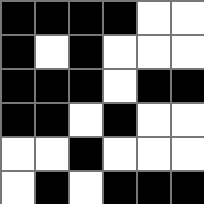[["black", "black", "black", "black", "white", "white"], ["black", "white", "black", "white", "white", "white"], ["black", "black", "black", "white", "black", "black"], ["black", "black", "white", "black", "white", "white"], ["white", "white", "black", "white", "white", "white"], ["white", "black", "white", "black", "black", "black"]]